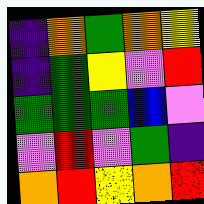[["indigo", "orange", "green", "orange", "yellow"], ["indigo", "green", "yellow", "violet", "red"], ["green", "green", "green", "blue", "violet"], ["violet", "red", "violet", "green", "indigo"], ["orange", "red", "yellow", "orange", "red"]]